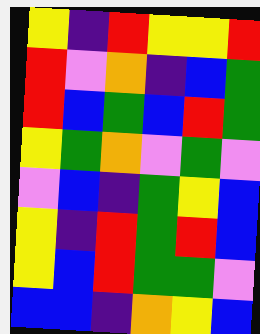[["yellow", "indigo", "red", "yellow", "yellow", "red"], ["red", "violet", "orange", "indigo", "blue", "green"], ["red", "blue", "green", "blue", "red", "green"], ["yellow", "green", "orange", "violet", "green", "violet"], ["violet", "blue", "indigo", "green", "yellow", "blue"], ["yellow", "indigo", "red", "green", "red", "blue"], ["yellow", "blue", "red", "green", "green", "violet"], ["blue", "blue", "indigo", "orange", "yellow", "blue"]]